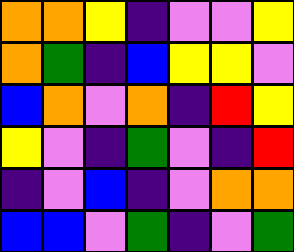[["orange", "orange", "yellow", "indigo", "violet", "violet", "yellow"], ["orange", "green", "indigo", "blue", "yellow", "yellow", "violet"], ["blue", "orange", "violet", "orange", "indigo", "red", "yellow"], ["yellow", "violet", "indigo", "green", "violet", "indigo", "red"], ["indigo", "violet", "blue", "indigo", "violet", "orange", "orange"], ["blue", "blue", "violet", "green", "indigo", "violet", "green"]]